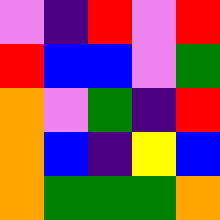[["violet", "indigo", "red", "violet", "red"], ["red", "blue", "blue", "violet", "green"], ["orange", "violet", "green", "indigo", "red"], ["orange", "blue", "indigo", "yellow", "blue"], ["orange", "green", "green", "green", "orange"]]